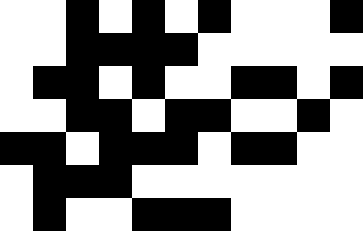[["white", "white", "black", "white", "black", "white", "black", "white", "white", "white", "black"], ["white", "white", "black", "black", "black", "black", "white", "white", "white", "white", "white"], ["white", "black", "black", "white", "black", "white", "white", "black", "black", "white", "black"], ["white", "white", "black", "black", "white", "black", "black", "white", "white", "black", "white"], ["black", "black", "white", "black", "black", "black", "white", "black", "black", "white", "white"], ["white", "black", "black", "black", "white", "white", "white", "white", "white", "white", "white"], ["white", "black", "white", "white", "black", "black", "black", "white", "white", "white", "white"]]